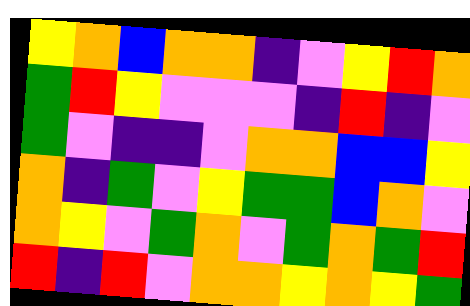[["yellow", "orange", "blue", "orange", "orange", "indigo", "violet", "yellow", "red", "orange"], ["green", "red", "yellow", "violet", "violet", "violet", "indigo", "red", "indigo", "violet"], ["green", "violet", "indigo", "indigo", "violet", "orange", "orange", "blue", "blue", "yellow"], ["orange", "indigo", "green", "violet", "yellow", "green", "green", "blue", "orange", "violet"], ["orange", "yellow", "violet", "green", "orange", "violet", "green", "orange", "green", "red"], ["red", "indigo", "red", "violet", "orange", "orange", "yellow", "orange", "yellow", "green"]]